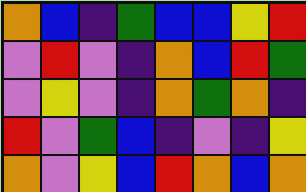[["orange", "blue", "indigo", "green", "blue", "blue", "yellow", "red"], ["violet", "red", "violet", "indigo", "orange", "blue", "red", "green"], ["violet", "yellow", "violet", "indigo", "orange", "green", "orange", "indigo"], ["red", "violet", "green", "blue", "indigo", "violet", "indigo", "yellow"], ["orange", "violet", "yellow", "blue", "red", "orange", "blue", "orange"]]